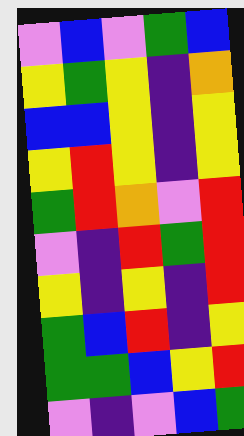[["violet", "blue", "violet", "green", "blue"], ["yellow", "green", "yellow", "indigo", "orange"], ["blue", "blue", "yellow", "indigo", "yellow"], ["yellow", "red", "yellow", "indigo", "yellow"], ["green", "red", "orange", "violet", "red"], ["violet", "indigo", "red", "green", "red"], ["yellow", "indigo", "yellow", "indigo", "red"], ["green", "blue", "red", "indigo", "yellow"], ["green", "green", "blue", "yellow", "red"], ["violet", "indigo", "violet", "blue", "green"]]